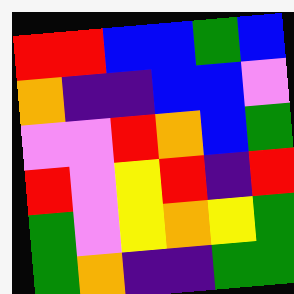[["red", "red", "blue", "blue", "green", "blue"], ["orange", "indigo", "indigo", "blue", "blue", "violet"], ["violet", "violet", "red", "orange", "blue", "green"], ["red", "violet", "yellow", "red", "indigo", "red"], ["green", "violet", "yellow", "orange", "yellow", "green"], ["green", "orange", "indigo", "indigo", "green", "green"]]